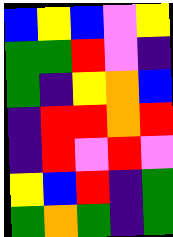[["blue", "yellow", "blue", "violet", "yellow"], ["green", "green", "red", "violet", "indigo"], ["green", "indigo", "yellow", "orange", "blue"], ["indigo", "red", "red", "orange", "red"], ["indigo", "red", "violet", "red", "violet"], ["yellow", "blue", "red", "indigo", "green"], ["green", "orange", "green", "indigo", "green"]]